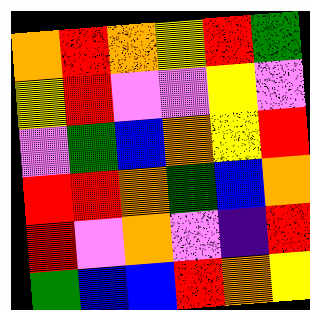[["orange", "red", "orange", "yellow", "red", "green"], ["yellow", "red", "violet", "violet", "yellow", "violet"], ["violet", "green", "blue", "orange", "yellow", "red"], ["red", "red", "orange", "green", "blue", "orange"], ["red", "violet", "orange", "violet", "indigo", "red"], ["green", "blue", "blue", "red", "orange", "yellow"]]